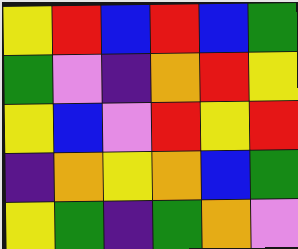[["yellow", "red", "blue", "red", "blue", "green"], ["green", "violet", "indigo", "orange", "red", "yellow"], ["yellow", "blue", "violet", "red", "yellow", "red"], ["indigo", "orange", "yellow", "orange", "blue", "green"], ["yellow", "green", "indigo", "green", "orange", "violet"]]